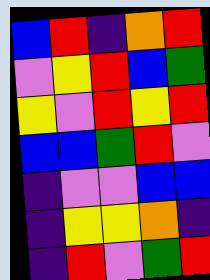[["blue", "red", "indigo", "orange", "red"], ["violet", "yellow", "red", "blue", "green"], ["yellow", "violet", "red", "yellow", "red"], ["blue", "blue", "green", "red", "violet"], ["indigo", "violet", "violet", "blue", "blue"], ["indigo", "yellow", "yellow", "orange", "indigo"], ["indigo", "red", "violet", "green", "red"]]